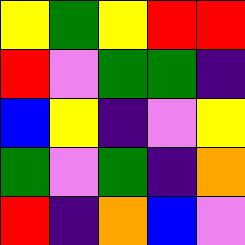[["yellow", "green", "yellow", "red", "red"], ["red", "violet", "green", "green", "indigo"], ["blue", "yellow", "indigo", "violet", "yellow"], ["green", "violet", "green", "indigo", "orange"], ["red", "indigo", "orange", "blue", "violet"]]